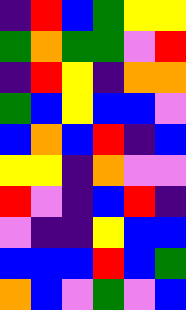[["indigo", "red", "blue", "green", "yellow", "yellow"], ["green", "orange", "green", "green", "violet", "red"], ["indigo", "red", "yellow", "indigo", "orange", "orange"], ["green", "blue", "yellow", "blue", "blue", "violet"], ["blue", "orange", "blue", "red", "indigo", "blue"], ["yellow", "yellow", "indigo", "orange", "violet", "violet"], ["red", "violet", "indigo", "blue", "red", "indigo"], ["violet", "indigo", "indigo", "yellow", "blue", "blue"], ["blue", "blue", "blue", "red", "blue", "green"], ["orange", "blue", "violet", "green", "violet", "blue"]]